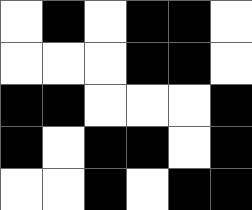[["white", "black", "white", "black", "black", "white"], ["white", "white", "white", "black", "black", "white"], ["black", "black", "white", "white", "white", "black"], ["black", "white", "black", "black", "white", "black"], ["white", "white", "black", "white", "black", "black"]]